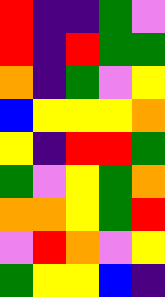[["red", "indigo", "indigo", "green", "violet"], ["red", "indigo", "red", "green", "green"], ["orange", "indigo", "green", "violet", "yellow"], ["blue", "yellow", "yellow", "yellow", "orange"], ["yellow", "indigo", "red", "red", "green"], ["green", "violet", "yellow", "green", "orange"], ["orange", "orange", "yellow", "green", "red"], ["violet", "red", "orange", "violet", "yellow"], ["green", "yellow", "yellow", "blue", "indigo"]]